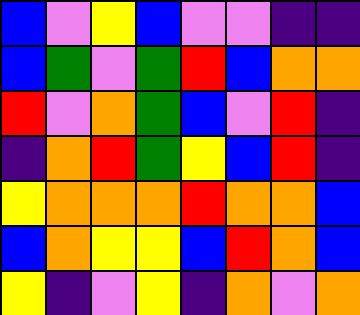[["blue", "violet", "yellow", "blue", "violet", "violet", "indigo", "indigo"], ["blue", "green", "violet", "green", "red", "blue", "orange", "orange"], ["red", "violet", "orange", "green", "blue", "violet", "red", "indigo"], ["indigo", "orange", "red", "green", "yellow", "blue", "red", "indigo"], ["yellow", "orange", "orange", "orange", "red", "orange", "orange", "blue"], ["blue", "orange", "yellow", "yellow", "blue", "red", "orange", "blue"], ["yellow", "indigo", "violet", "yellow", "indigo", "orange", "violet", "orange"]]